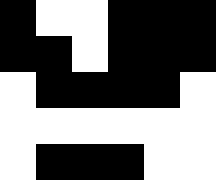[["black", "white", "white", "black", "black", "black"], ["black", "black", "white", "black", "black", "black"], ["white", "black", "black", "black", "black", "white"], ["white", "white", "white", "white", "white", "white"], ["white", "black", "black", "black", "white", "white"]]